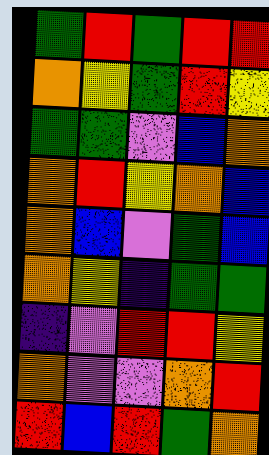[["green", "red", "green", "red", "red"], ["orange", "yellow", "green", "red", "yellow"], ["green", "green", "violet", "blue", "orange"], ["orange", "red", "yellow", "orange", "blue"], ["orange", "blue", "violet", "green", "blue"], ["orange", "yellow", "indigo", "green", "green"], ["indigo", "violet", "red", "red", "yellow"], ["orange", "violet", "violet", "orange", "red"], ["red", "blue", "red", "green", "orange"]]